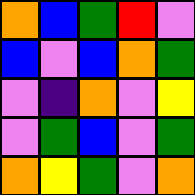[["orange", "blue", "green", "red", "violet"], ["blue", "violet", "blue", "orange", "green"], ["violet", "indigo", "orange", "violet", "yellow"], ["violet", "green", "blue", "violet", "green"], ["orange", "yellow", "green", "violet", "orange"]]